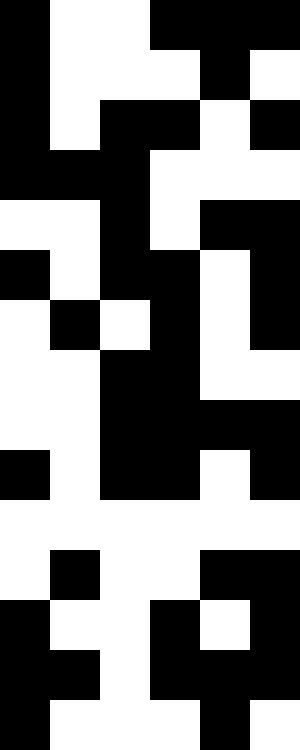[["black", "white", "white", "black", "black", "black"], ["black", "white", "white", "white", "black", "white"], ["black", "white", "black", "black", "white", "black"], ["black", "black", "black", "white", "white", "white"], ["white", "white", "black", "white", "black", "black"], ["black", "white", "black", "black", "white", "black"], ["white", "black", "white", "black", "white", "black"], ["white", "white", "black", "black", "white", "white"], ["white", "white", "black", "black", "black", "black"], ["black", "white", "black", "black", "white", "black"], ["white", "white", "white", "white", "white", "white"], ["white", "black", "white", "white", "black", "black"], ["black", "white", "white", "black", "white", "black"], ["black", "black", "white", "black", "black", "black"], ["black", "white", "white", "white", "black", "white"]]